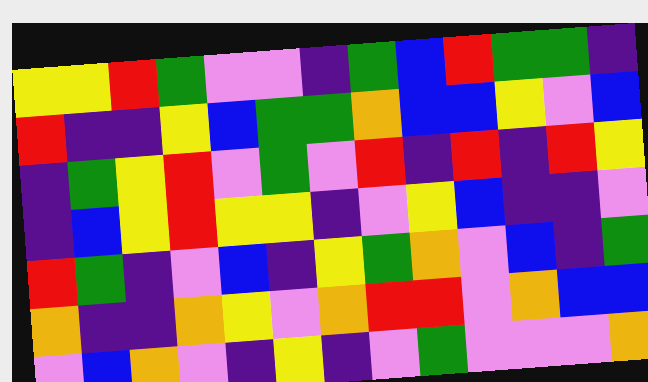[["yellow", "yellow", "red", "green", "violet", "violet", "indigo", "green", "blue", "red", "green", "green", "indigo"], ["red", "indigo", "indigo", "yellow", "blue", "green", "green", "orange", "blue", "blue", "yellow", "violet", "blue"], ["indigo", "green", "yellow", "red", "violet", "green", "violet", "red", "indigo", "red", "indigo", "red", "yellow"], ["indigo", "blue", "yellow", "red", "yellow", "yellow", "indigo", "violet", "yellow", "blue", "indigo", "indigo", "violet"], ["red", "green", "indigo", "violet", "blue", "indigo", "yellow", "green", "orange", "violet", "blue", "indigo", "green"], ["orange", "indigo", "indigo", "orange", "yellow", "violet", "orange", "red", "red", "violet", "orange", "blue", "blue"], ["violet", "blue", "orange", "violet", "indigo", "yellow", "indigo", "violet", "green", "violet", "violet", "violet", "orange"]]